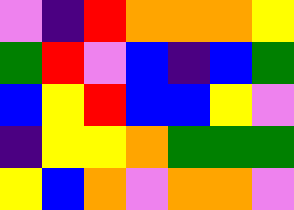[["violet", "indigo", "red", "orange", "orange", "orange", "yellow"], ["green", "red", "violet", "blue", "indigo", "blue", "green"], ["blue", "yellow", "red", "blue", "blue", "yellow", "violet"], ["indigo", "yellow", "yellow", "orange", "green", "green", "green"], ["yellow", "blue", "orange", "violet", "orange", "orange", "violet"]]